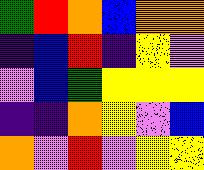[["green", "red", "orange", "blue", "orange", "orange"], ["indigo", "blue", "red", "indigo", "yellow", "violet"], ["violet", "blue", "green", "yellow", "yellow", "yellow"], ["indigo", "indigo", "orange", "yellow", "violet", "blue"], ["orange", "violet", "red", "violet", "yellow", "yellow"]]